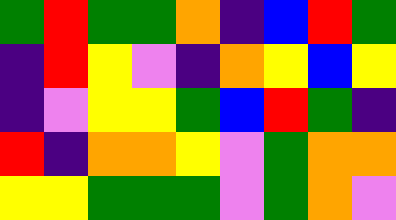[["green", "red", "green", "green", "orange", "indigo", "blue", "red", "green"], ["indigo", "red", "yellow", "violet", "indigo", "orange", "yellow", "blue", "yellow"], ["indigo", "violet", "yellow", "yellow", "green", "blue", "red", "green", "indigo"], ["red", "indigo", "orange", "orange", "yellow", "violet", "green", "orange", "orange"], ["yellow", "yellow", "green", "green", "green", "violet", "green", "orange", "violet"]]